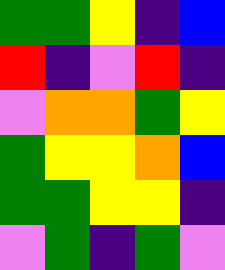[["green", "green", "yellow", "indigo", "blue"], ["red", "indigo", "violet", "red", "indigo"], ["violet", "orange", "orange", "green", "yellow"], ["green", "yellow", "yellow", "orange", "blue"], ["green", "green", "yellow", "yellow", "indigo"], ["violet", "green", "indigo", "green", "violet"]]